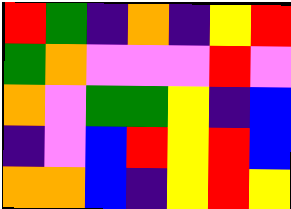[["red", "green", "indigo", "orange", "indigo", "yellow", "red"], ["green", "orange", "violet", "violet", "violet", "red", "violet"], ["orange", "violet", "green", "green", "yellow", "indigo", "blue"], ["indigo", "violet", "blue", "red", "yellow", "red", "blue"], ["orange", "orange", "blue", "indigo", "yellow", "red", "yellow"]]